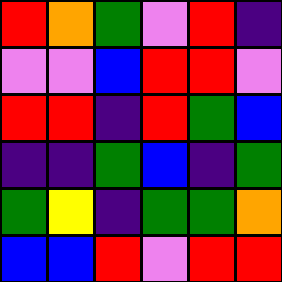[["red", "orange", "green", "violet", "red", "indigo"], ["violet", "violet", "blue", "red", "red", "violet"], ["red", "red", "indigo", "red", "green", "blue"], ["indigo", "indigo", "green", "blue", "indigo", "green"], ["green", "yellow", "indigo", "green", "green", "orange"], ["blue", "blue", "red", "violet", "red", "red"]]